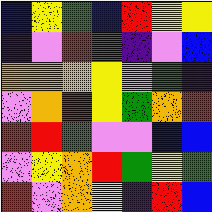[["blue", "yellow", "green", "blue", "red", "yellow", "yellow"], ["indigo", "violet", "red", "green", "indigo", "violet", "blue"], ["orange", "orange", "orange", "yellow", "violet", "green", "indigo"], ["violet", "orange", "red", "yellow", "green", "orange", "red"], ["red", "red", "green", "violet", "violet", "blue", "blue"], ["violet", "yellow", "orange", "red", "green", "yellow", "green"], ["red", "violet", "orange", "yellow", "indigo", "red", "blue"]]